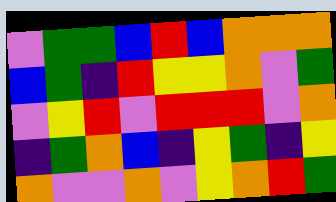[["violet", "green", "green", "blue", "red", "blue", "orange", "orange", "orange"], ["blue", "green", "indigo", "red", "yellow", "yellow", "orange", "violet", "green"], ["violet", "yellow", "red", "violet", "red", "red", "red", "violet", "orange"], ["indigo", "green", "orange", "blue", "indigo", "yellow", "green", "indigo", "yellow"], ["orange", "violet", "violet", "orange", "violet", "yellow", "orange", "red", "green"]]